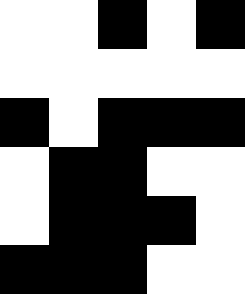[["white", "white", "black", "white", "black"], ["white", "white", "white", "white", "white"], ["black", "white", "black", "black", "black"], ["white", "black", "black", "white", "white"], ["white", "black", "black", "black", "white"], ["black", "black", "black", "white", "white"]]